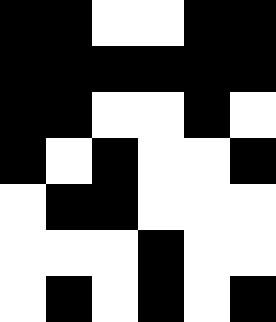[["black", "black", "white", "white", "black", "black"], ["black", "black", "black", "black", "black", "black"], ["black", "black", "white", "white", "black", "white"], ["black", "white", "black", "white", "white", "black"], ["white", "black", "black", "white", "white", "white"], ["white", "white", "white", "black", "white", "white"], ["white", "black", "white", "black", "white", "black"]]